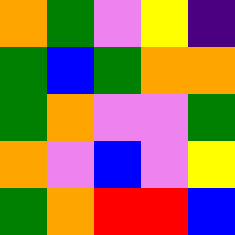[["orange", "green", "violet", "yellow", "indigo"], ["green", "blue", "green", "orange", "orange"], ["green", "orange", "violet", "violet", "green"], ["orange", "violet", "blue", "violet", "yellow"], ["green", "orange", "red", "red", "blue"]]